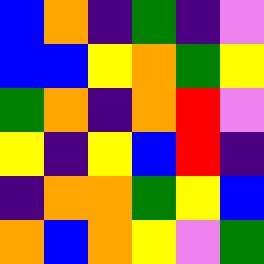[["blue", "orange", "indigo", "green", "indigo", "violet"], ["blue", "blue", "yellow", "orange", "green", "yellow"], ["green", "orange", "indigo", "orange", "red", "violet"], ["yellow", "indigo", "yellow", "blue", "red", "indigo"], ["indigo", "orange", "orange", "green", "yellow", "blue"], ["orange", "blue", "orange", "yellow", "violet", "green"]]